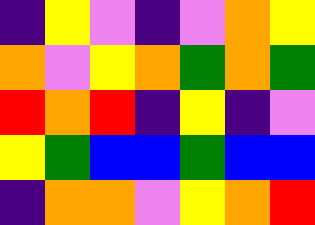[["indigo", "yellow", "violet", "indigo", "violet", "orange", "yellow"], ["orange", "violet", "yellow", "orange", "green", "orange", "green"], ["red", "orange", "red", "indigo", "yellow", "indigo", "violet"], ["yellow", "green", "blue", "blue", "green", "blue", "blue"], ["indigo", "orange", "orange", "violet", "yellow", "orange", "red"]]